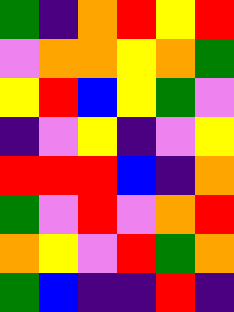[["green", "indigo", "orange", "red", "yellow", "red"], ["violet", "orange", "orange", "yellow", "orange", "green"], ["yellow", "red", "blue", "yellow", "green", "violet"], ["indigo", "violet", "yellow", "indigo", "violet", "yellow"], ["red", "red", "red", "blue", "indigo", "orange"], ["green", "violet", "red", "violet", "orange", "red"], ["orange", "yellow", "violet", "red", "green", "orange"], ["green", "blue", "indigo", "indigo", "red", "indigo"]]